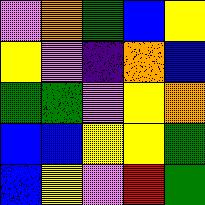[["violet", "orange", "green", "blue", "yellow"], ["yellow", "violet", "indigo", "orange", "blue"], ["green", "green", "violet", "yellow", "orange"], ["blue", "blue", "yellow", "yellow", "green"], ["blue", "yellow", "violet", "red", "green"]]